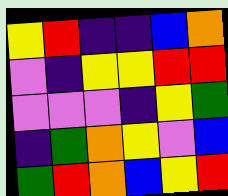[["yellow", "red", "indigo", "indigo", "blue", "orange"], ["violet", "indigo", "yellow", "yellow", "red", "red"], ["violet", "violet", "violet", "indigo", "yellow", "green"], ["indigo", "green", "orange", "yellow", "violet", "blue"], ["green", "red", "orange", "blue", "yellow", "red"]]